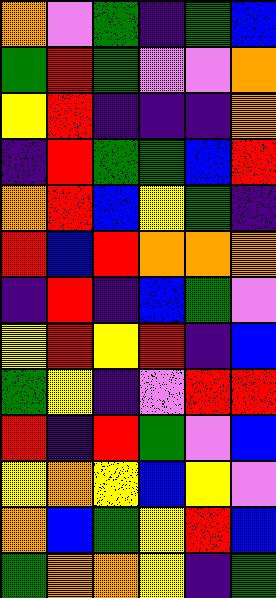[["orange", "violet", "green", "indigo", "green", "blue"], ["green", "red", "green", "violet", "violet", "orange"], ["yellow", "red", "indigo", "indigo", "indigo", "orange"], ["indigo", "red", "green", "green", "blue", "red"], ["orange", "red", "blue", "yellow", "green", "indigo"], ["red", "blue", "red", "orange", "orange", "orange"], ["indigo", "red", "indigo", "blue", "green", "violet"], ["yellow", "red", "yellow", "red", "indigo", "blue"], ["green", "yellow", "indigo", "violet", "red", "red"], ["red", "indigo", "red", "green", "violet", "blue"], ["yellow", "orange", "yellow", "blue", "yellow", "violet"], ["orange", "blue", "green", "yellow", "red", "blue"], ["green", "orange", "orange", "yellow", "indigo", "green"]]